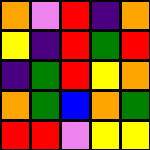[["orange", "violet", "red", "indigo", "orange"], ["yellow", "indigo", "red", "green", "red"], ["indigo", "green", "red", "yellow", "orange"], ["orange", "green", "blue", "orange", "green"], ["red", "red", "violet", "yellow", "yellow"]]